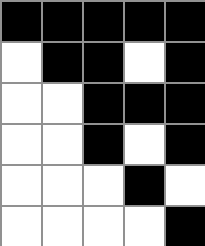[["black", "black", "black", "black", "black"], ["white", "black", "black", "white", "black"], ["white", "white", "black", "black", "black"], ["white", "white", "black", "white", "black"], ["white", "white", "white", "black", "white"], ["white", "white", "white", "white", "black"]]